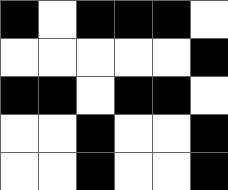[["black", "white", "black", "black", "black", "white"], ["white", "white", "white", "white", "white", "black"], ["black", "black", "white", "black", "black", "white"], ["white", "white", "black", "white", "white", "black"], ["white", "white", "black", "white", "white", "black"]]